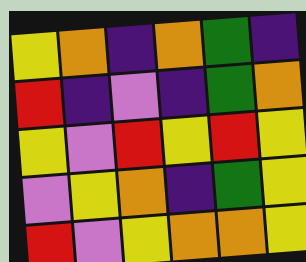[["yellow", "orange", "indigo", "orange", "green", "indigo"], ["red", "indigo", "violet", "indigo", "green", "orange"], ["yellow", "violet", "red", "yellow", "red", "yellow"], ["violet", "yellow", "orange", "indigo", "green", "yellow"], ["red", "violet", "yellow", "orange", "orange", "yellow"]]